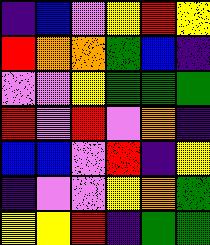[["indigo", "blue", "violet", "yellow", "red", "yellow"], ["red", "orange", "orange", "green", "blue", "indigo"], ["violet", "violet", "yellow", "green", "green", "green"], ["red", "violet", "red", "violet", "orange", "indigo"], ["blue", "blue", "violet", "red", "indigo", "yellow"], ["indigo", "violet", "violet", "yellow", "orange", "green"], ["yellow", "yellow", "red", "indigo", "green", "green"]]